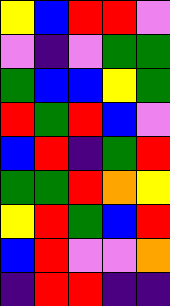[["yellow", "blue", "red", "red", "violet"], ["violet", "indigo", "violet", "green", "green"], ["green", "blue", "blue", "yellow", "green"], ["red", "green", "red", "blue", "violet"], ["blue", "red", "indigo", "green", "red"], ["green", "green", "red", "orange", "yellow"], ["yellow", "red", "green", "blue", "red"], ["blue", "red", "violet", "violet", "orange"], ["indigo", "red", "red", "indigo", "indigo"]]